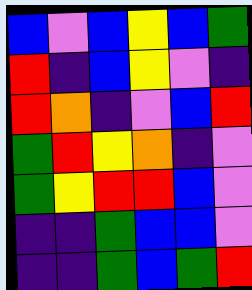[["blue", "violet", "blue", "yellow", "blue", "green"], ["red", "indigo", "blue", "yellow", "violet", "indigo"], ["red", "orange", "indigo", "violet", "blue", "red"], ["green", "red", "yellow", "orange", "indigo", "violet"], ["green", "yellow", "red", "red", "blue", "violet"], ["indigo", "indigo", "green", "blue", "blue", "violet"], ["indigo", "indigo", "green", "blue", "green", "red"]]